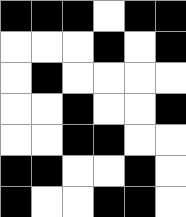[["black", "black", "black", "white", "black", "black"], ["white", "white", "white", "black", "white", "black"], ["white", "black", "white", "white", "white", "white"], ["white", "white", "black", "white", "white", "black"], ["white", "white", "black", "black", "white", "white"], ["black", "black", "white", "white", "black", "white"], ["black", "white", "white", "black", "black", "white"]]